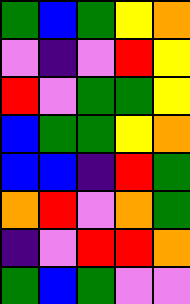[["green", "blue", "green", "yellow", "orange"], ["violet", "indigo", "violet", "red", "yellow"], ["red", "violet", "green", "green", "yellow"], ["blue", "green", "green", "yellow", "orange"], ["blue", "blue", "indigo", "red", "green"], ["orange", "red", "violet", "orange", "green"], ["indigo", "violet", "red", "red", "orange"], ["green", "blue", "green", "violet", "violet"]]